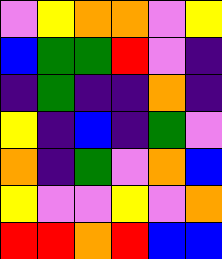[["violet", "yellow", "orange", "orange", "violet", "yellow"], ["blue", "green", "green", "red", "violet", "indigo"], ["indigo", "green", "indigo", "indigo", "orange", "indigo"], ["yellow", "indigo", "blue", "indigo", "green", "violet"], ["orange", "indigo", "green", "violet", "orange", "blue"], ["yellow", "violet", "violet", "yellow", "violet", "orange"], ["red", "red", "orange", "red", "blue", "blue"]]